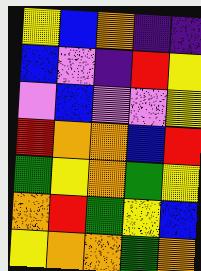[["yellow", "blue", "orange", "indigo", "indigo"], ["blue", "violet", "indigo", "red", "yellow"], ["violet", "blue", "violet", "violet", "yellow"], ["red", "orange", "orange", "blue", "red"], ["green", "yellow", "orange", "green", "yellow"], ["orange", "red", "green", "yellow", "blue"], ["yellow", "orange", "orange", "green", "orange"]]